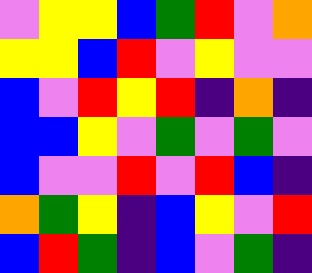[["violet", "yellow", "yellow", "blue", "green", "red", "violet", "orange"], ["yellow", "yellow", "blue", "red", "violet", "yellow", "violet", "violet"], ["blue", "violet", "red", "yellow", "red", "indigo", "orange", "indigo"], ["blue", "blue", "yellow", "violet", "green", "violet", "green", "violet"], ["blue", "violet", "violet", "red", "violet", "red", "blue", "indigo"], ["orange", "green", "yellow", "indigo", "blue", "yellow", "violet", "red"], ["blue", "red", "green", "indigo", "blue", "violet", "green", "indigo"]]